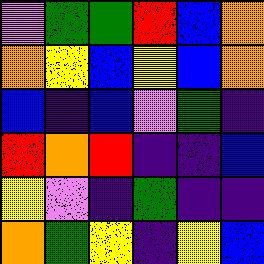[["violet", "green", "green", "red", "blue", "orange"], ["orange", "yellow", "blue", "yellow", "blue", "orange"], ["blue", "indigo", "blue", "violet", "green", "indigo"], ["red", "orange", "red", "indigo", "indigo", "blue"], ["yellow", "violet", "indigo", "green", "indigo", "indigo"], ["orange", "green", "yellow", "indigo", "yellow", "blue"]]